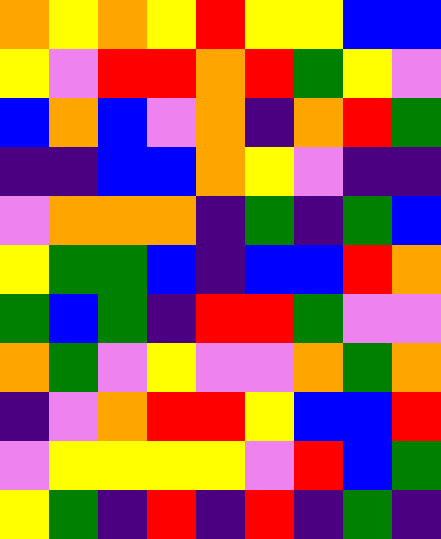[["orange", "yellow", "orange", "yellow", "red", "yellow", "yellow", "blue", "blue"], ["yellow", "violet", "red", "red", "orange", "red", "green", "yellow", "violet"], ["blue", "orange", "blue", "violet", "orange", "indigo", "orange", "red", "green"], ["indigo", "indigo", "blue", "blue", "orange", "yellow", "violet", "indigo", "indigo"], ["violet", "orange", "orange", "orange", "indigo", "green", "indigo", "green", "blue"], ["yellow", "green", "green", "blue", "indigo", "blue", "blue", "red", "orange"], ["green", "blue", "green", "indigo", "red", "red", "green", "violet", "violet"], ["orange", "green", "violet", "yellow", "violet", "violet", "orange", "green", "orange"], ["indigo", "violet", "orange", "red", "red", "yellow", "blue", "blue", "red"], ["violet", "yellow", "yellow", "yellow", "yellow", "violet", "red", "blue", "green"], ["yellow", "green", "indigo", "red", "indigo", "red", "indigo", "green", "indigo"]]